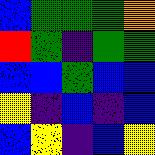[["blue", "green", "green", "green", "orange"], ["red", "green", "indigo", "green", "green"], ["blue", "blue", "green", "blue", "blue"], ["yellow", "indigo", "blue", "indigo", "blue"], ["blue", "yellow", "indigo", "blue", "yellow"]]